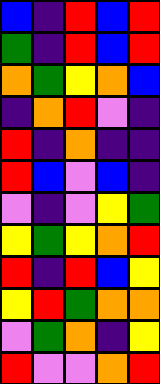[["blue", "indigo", "red", "blue", "red"], ["green", "indigo", "red", "blue", "red"], ["orange", "green", "yellow", "orange", "blue"], ["indigo", "orange", "red", "violet", "indigo"], ["red", "indigo", "orange", "indigo", "indigo"], ["red", "blue", "violet", "blue", "indigo"], ["violet", "indigo", "violet", "yellow", "green"], ["yellow", "green", "yellow", "orange", "red"], ["red", "indigo", "red", "blue", "yellow"], ["yellow", "red", "green", "orange", "orange"], ["violet", "green", "orange", "indigo", "yellow"], ["red", "violet", "violet", "orange", "red"]]